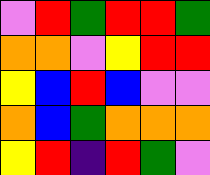[["violet", "red", "green", "red", "red", "green"], ["orange", "orange", "violet", "yellow", "red", "red"], ["yellow", "blue", "red", "blue", "violet", "violet"], ["orange", "blue", "green", "orange", "orange", "orange"], ["yellow", "red", "indigo", "red", "green", "violet"]]